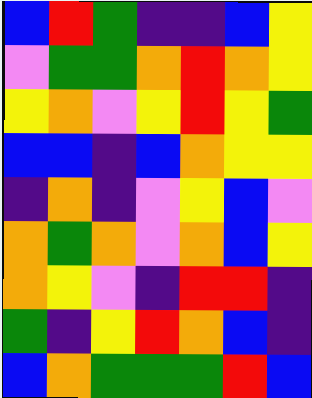[["blue", "red", "green", "indigo", "indigo", "blue", "yellow"], ["violet", "green", "green", "orange", "red", "orange", "yellow"], ["yellow", "orange", "violet", "yellow", "red", "yellow", "green"], ["blue", "blue", "indigo", "blue", "orange", "yellow", "yellow"], ["indigo", "orange", "indigo", "violet", "yellow", "blue", "violet"], ["orange", "green", "orange", "violet", "orange", "blue", "yellow"], ["orange", "yellow", "violet", "indigo", "red", "red", "indigo"], ["green", "indigo", "yellow", "red", "orange", "blue", "indigo"], ["blue", "orange", "green", "green", "green", "red", "blue"]]